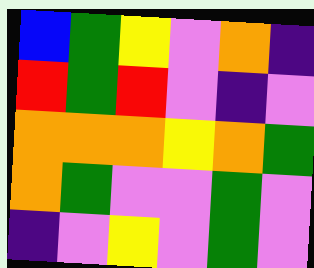[["blue", "green", "yellow", "violet", "orange", "indigo"], ["red", "green", "red", "violet", "indigo", "violet"], ["orange", "orange", "orange", "yellow", "orange", "green"], ["orange", "green", "violet", "violet", "green", "violet"], ["indigo", "violet", "yellow", "violet", "green", "violet"]]